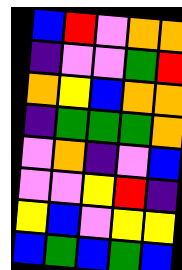[["blue", "red", "violet", "orange", "orange"], ["indigo", "violet", "violet", "green", "red"], ["orange", "yellow", "blue", "orange", "orange"], ["indigo", "green", "green", "green", "orange"], ["violet", "orange", "indigo", "violet", "blue"], ["violet", "violet", "yellow", "red", "indigo"], ["yellow", "blue", "violet", "yellow", "yellow"], ["blue", "green", "blue", "green", "blue"]]